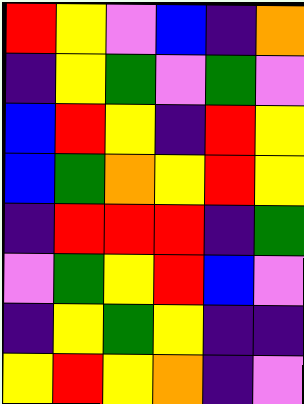[["red", "yellow", "violet", "blue", "indigo", "orange"], ["indigo", "yellow", "green", "violet", "green", "violet"], ["blue", "red", "yellow", "indigo", "red", "yellow"], ["blue", "green", "orange", "yellow", "red", "yellow"], ["indigo", "red", "red", "red", "indigo", "green"], ["violet", "green", "yellow", "red", "blue", "violet"], ["indigo", "yellow", "green", "yellow", "indigo", "indigo"], ["yellow", "red", "yellow", "orange", "indigo", "violet"]]